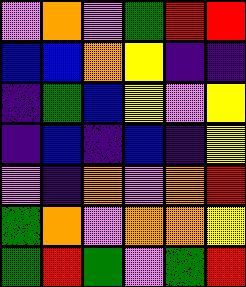[["violet", "orange", "violet", "green", "red", "red"], ["blue", "blue", "orange", "yellow", "indigo", "indigo"], ["indigo", "green", "blue", "yellow", "violet", "yellow"], ["indigo", "blue", "indigo", "blue", "indigo", "yellow"], ["violet", "indigo", "orange", "violet", "orange", "red"], ["green", "orange", "violet", "orange", "orange", "yellow"], ["green", "red", "green", "violet", "green", "red"]]